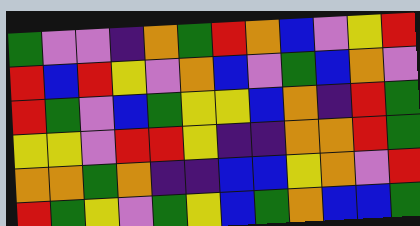[["green", "violet", "violet", "indigo", "orange", "green", "red", "orange", "blue", "violet", "yellow", "red"], ["red", "blue", "red", "yellow", "violet", "orange", "blue", "violet", "green", "blue", "orange", "violet"], ["red", "green", "violet", "blue", "green", "yellow", "yellow", "blue", "orange", "indigo", "red", "green"], ["yellow", "yellow", "violet", "red", "red", "yellow", "indigo", "indigo", "orange", "orange", "red", "green"], ["orange", "orange", "green", "orange", "indigo", "indigo", "blue", "blue", "yellow", "orange", "violet", "red"], ["red", "green", "yellow", "violet", "green", "yellow", "blue", "green", "orange", "blue", "blue", "green"]]